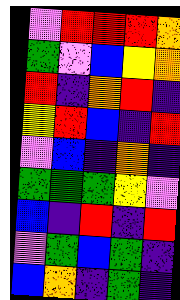[["violet", "red", "red", "red", "orange"], ["green", "violet", "blue", "yellow", "orange"], ["red", "indigo", "orange", "red", "indigo"], ["yellow", "red", "blue", "indigo", "red"], ["violet", "blue", "indigo", "orange", "indigo"], ["green", "green", "green", "yellow", "violet"], ["blue", "indigo", "red", "indigo", "red"], ["violet", "green", "blue", "green", "indigo"], ["blue", "orange", "indigo", "green", "indigo"]]